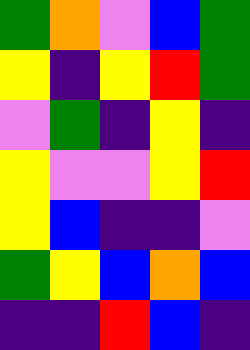[["green", "orange", "violet", "blue", "green"], ["yellow", "indigo", "yellow", "red", "green"], ["violet", "green", "indigo", "yellow", "indigo"], ["yellow", "violet", "violet", "yellow", "red"], ["yellow", "blue", "indigo", "indigo", "violet"], ["green", "yellow", "blue", "orange", "blue"], ["indigo", "indigo", "red", "blue", "indigo"]]